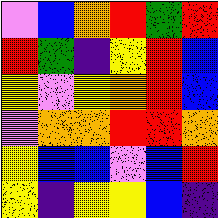[["violet", "blue", "orange", "red", "green", "red"], ["red", "green", "indigo", "yellow", "red", "blue"], ["yellow", "violet", "yellow", "orange", "red", "blue"], ["violet", "orange", "orange", "red", "red", "orange"], ["yellow", "blue", "blue", "violet", "blue", "red"], ["yellow", "indigo", "yellow", "yellow", "blue", "indigo"]]